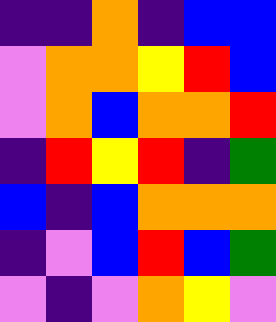[["indigo", "indigo", "orange", "indigo", "blue", "blue"], ["violet", "orange", "orange", "yellow", "red", "blue"], ["violet", "orange", "blue", "orange", "orange", "red"], ["indigo", "red", "yellow", "red", "indigo", "green"], ["blue", "indigo", "blue", "orange", "orange", "orange"], ["indigo", "violet", "blue", "red", "blue", "green"], ["violet", "indigo", "violet", "orange", "yellow", "violet"]]